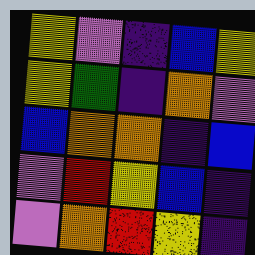[["yellow", "violet", "indigo", "blue", "yellow"], ["yellow", "green", "indigo", "orange", "violet"], ["blue", "orange", "orange", "indigo", "blue"], ["violet", "red", "yellow", "blue", "indigo"], ["violet", "orange", "red", "yellow", "indigo"]]